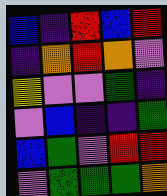[["blue", "indigo", "red", "blue", "red"], ["indigo", "orange", "red", "orange", "violet"], ["yellow", "violet", "violet", "green", "indigo"], ["violet", "blue", "indigo", "indigo", "green"], ["blue", "green", "violet", "red", "red"], ["violet", "green", "green", "green", "orange"]]